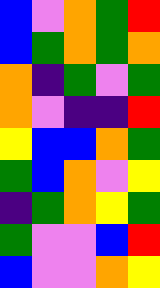[["blue", "violet", "orange", "green", "red"], ["blue", "green", "orange", "green", "orange"], ["orange", "indigo", "green", "violet", "green"], ["orange", "violet", "indigo", "indigo", "red"], ["yellow", "blue", "blue", "orange", "green"], ["green", "blue", "orange", "violet", "yellow"], ["indigo", "green", "orange", "yellow", "green"], ["green", "violet", "violet", "blue", "red"], ["blue", "violet", "violet", "orange", "yellow"]]